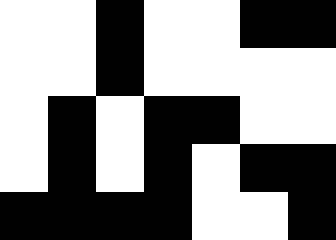[["white", "white", "black", "white", "white", "black", "black"], ["white", "white", "black", "white", "white", "white", "white"], ["white", "black", "white", "black", "black", "white", "white"], ["white", "black", "white", "black", "white", "black", "black"], ["black", "black", "black", "black", "white", "white", "black"]]